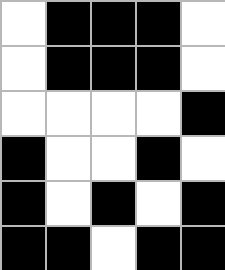[["white", "black", "black", "black", "white"], ["white", "black", "black", "black", "white"], ["white", "white", "white", "white", "black"], ["black", "white", "white", "black", "white"], ["black", "white", "black", "white", "black"], ["black", "black", "white", "black", "black"]]